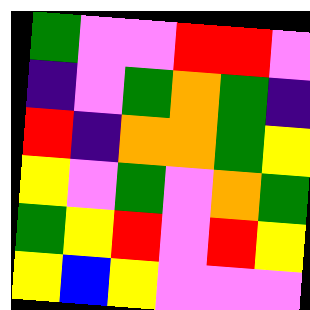[["green", "violet", "violet", "red", "red", "violet"], ["indigo", "violet", "green", "orange", "green", "indigo"], ["red", "indigo", "orange", "orange", "green", "yellow"], ["yellow", "violet", "green", "violet", "orange", "green"], ["green", "yellow", "red", "violet", "red", "yellow"], ["yellow", "blue", "yellow", "violet", "violet", "violet"]]